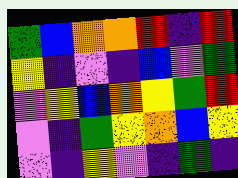[["green", "blue", "orange", "orange", "red", "indigo", "red"], ["yellow", "indigo", "violet", "indigo", "blue", "violet", "green"], ["violet", "yellow", "blue", "orange", "yellow", "green", "red"], ["violet", "indigo", "green", "yellow", "orange", "blue", "yellow"], ["violet", "indigo", "yellow", "violet", "indigo", "green", "indigo"]]